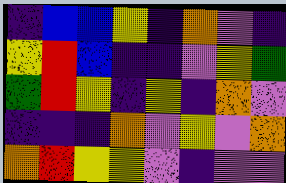[["indigo", "blue", "blue", "yellow", "indigo", "orange", "violet", "indigo"], ["yellow", "red", "blue", "indigo", "indigo", "violet", "yellow", "green"], ["green", "red", "yellow", "indigo", "yellow", "indigo", "orange", "violet"], ["indigo", "indigo", "indigo", "orange", "violet", "yellow", "violet", "orange"], ["orange", "red", "yellow", "yellow", "violet", "indigo", "violet", "violet"]]